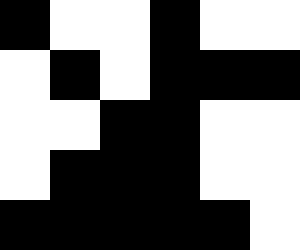[["black", "white", "white", "black", "white", "white"], ["white", "black", "white", "black", "black", "black"], ["white", "white", "black", "black", "white", "white"], ["white", "black", "black", "black", "white", "white"], ["black", "black", "black", "black", "black", "white"]]